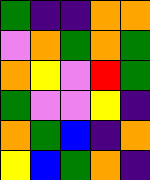[["green", "indigo", "indigo", "orange", "orange"], ["violet", "orange", "green", "orange", "green"], ["orange", "yellow", "violet", "red", "green"], ["green", "violet", "violet", "yellow", "indigo"], ["orange", "green", "blue", "indigo", "orange"], ["yellow", "blue", "green", "orange", "indigo"]]